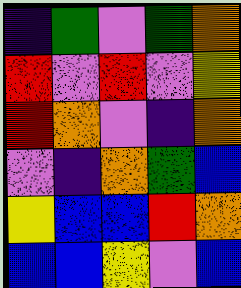[["indigo", "green", "violet", "green", "orange"], ["red", "violet", "red", "violet", "yellow"], ["red", "orange", "violet", "indigo", "orange"], ["violet", "indigo", "orange", "green", "blue"], ["yellow", "blue", "blue", "red", "orange"], ["blue", "blue", "yellow", "violet", "blue"]]